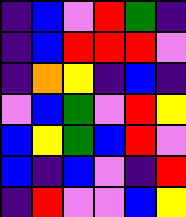[["indigo", "blue", "violet", "red", "green", "indigo"], ["indigo", "blue", "red", "red", "red", "violet"], ["indigo", "orange", "yellow", "indigo", "blue", "indigo"], ["violet", "blue", "green", "violet", "red", "yellow"], ["blue", "yellow", "green", "blue", "red", "violet"], ["blue", "indigo", "blue", "violet", "indigo", "red"], ["indigo", "red", "violet", "violet", "blue", "yellow"]]